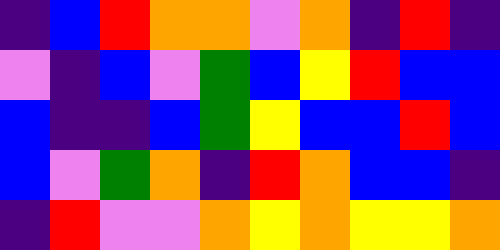[["indigo", "blue", "red", "orange", "orange", "violet", "orange", "indigo", "red", "indigo"], ["violet", "indigo", "blue", "violet", "green", "blue", "yellow", "red", "blue", "blue"], ["blue", "indigo", "indigo", "blue", "green", "yellow", "blue", "blue", "red", "blue"], ["blue", "violet", "green", "orange", "indigo", "red", "orange", "blue", "blue", "indigo"], ["indigo", "red", "violet", "violet", "orange", "yellow", "orange", "yellow", "yellow", "orange"]]